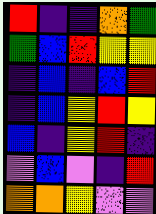[["red", "indigo", "indigo", "orange", "green"], ["green", "blue", "red", "yellow", "yellow"], ["indigo", "blue", "indigo", "blue", "red"], ["indigo", "blue", "yellow", "red", "yellow"], ["blue", "indigo", "yellow", "red", "indigo"], ["violet", "blue", "violet", "indigo", "red"], ["orange", "orange", "yellow", "violet", "violet"]]